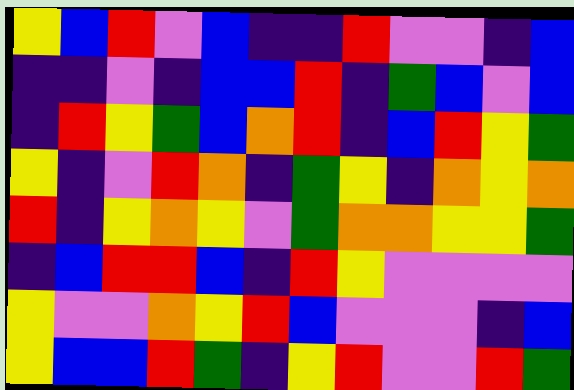[["yellow", "blue", "red", "violet", "blue", "indigo", "indigo", "red", "violet", "violet", "indigo", "blue"], ["indigo", "indigo", "violet", "indigo", "blue", "blue", "red", "indigo", "green", "blue", "violet", "blue"], ["indigo", "red", "yellow", "green", "blue", "orange", "red", "indigo", "blue", "red", "yellow", "green"], ["yellow", "indigo", "violet", "red", "orange", "indigo", "green", "yellow", "indigo", "orange", "yellow", "orange"], ["red", "indigo", "yellow", "orange", "yellow", "violet", "green", "orange", "orange", "yellow", "yellow", "green"], ["indigo", "blue", "red", "red", "blue", "indigo", "red", "yellow", "violet", "violet", "violet", "violet"], ["yellow", "violet", "violet", "orange", "yellow", "red", "blue", "violet", "violet", "violet", "indigo", "blue"], ["yellow", "blue", "blue", "red", "green", "indigo", "yellow", "red", "violet", "violet", "red", "green"]]